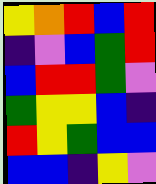[["yellow", "orange", "red", "blue", "red"], ["indigo", "violet", "blue", "green", "red"], ["blue", "red", "red", "green", "violet"], ["green", "yellow", "yellow", "blue", "indigo"], ["red", "yellow", "green", "blue", "blue"], ["blue", "blue", "indigo", "yellow", "violet"]]